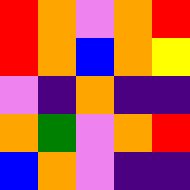[["red", "orange", "violet", "orange", "red"], ["red", "orange", "blue", "orange", "yellow"], ["violet", "indigo", "orange", "indigo", "indigo"], ["orange", "green", "violet", "orange", "red"], ["blue", "orange", "violet", "indigo", "indigo"]]